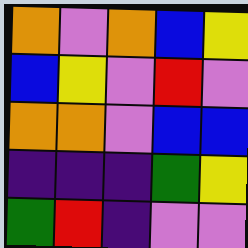[["orange", "violet", "orange", "blue", "yellow"], ["blue", "yellow", "violet", "red", "violet"], ["orange", "orange", "violet", "blue", "blue"], ["indigo", "indigo", "indigo", "green", "yellow"], ["green", "red", "indigo", "violet", "violet"]]